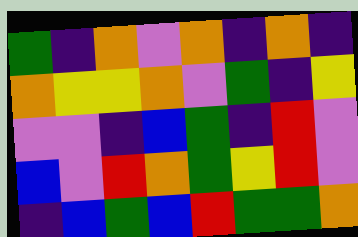[["green", "indigo", "orange", "violet", "orange", "indigo", "orange", "indigo"], ["orange", "yellow", "yellow", "orange", "violet", "green", "indigo", "yellow"], ["violet", "violet", "indigo", "blue", "green", "indigo", "red", "violet"], ["blue", "violet", "red", "orange", "green", "yellow", "red", "violet"], ["indigo", "blue", "green", "blue", "red", "green", "green", "orange"]]